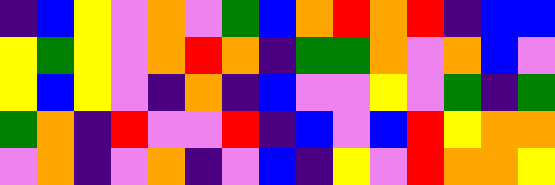[["indigo", "blue", "yellow", "violet", "orange", "violet", "green", "blue", "orange", "red", "orange", "red", "indigo", "blue", "blue"], ["yellow", "green", "yellow", "violet", "orange", "red", "orange", "indigo", "green", "green", "orange", "violet", "orange", "blue", "violet"], ["yellow", "blue", "yellow", "violet", "indigo", "orange", "indigo", "blue", "violet", "violet", "yellow", "violet", "green", "indigo", "green"], ["green", "orange", "indigo", "red", "violet", "violet", "red", "indigo", "blue", "violet", "blue", "red", "yellow", "orange", "orange"], ["violet", "orange", "indigo", "violet", "orange", "indigo", "violet", "blue", "indigo", "yellow", "violet", "red", "orange", "orange", "yellow"]]